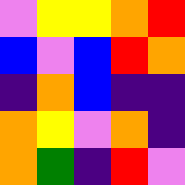[["violet", "yellow", "yellow", "orange", "red"], ["blue", "violet", "blue", "red", "orange"], ["indigo", "orange", "blue", "indigo", "indigo"], ["orange", "yellow", "violet", "orange", "indigo"], ["orange", "green", "indigo", "red", "violet"]]